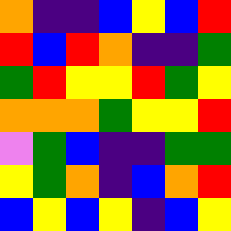[["orange", "indigo", "indigo", "blue", "yellow", "blue", "red"], ["red", "blue", "red", "orange", "indigo", "indigo", "green"], ["green", "red", "yellow", "yellow", "red", "green", "yellow"], ["orange", "orange", "orange", "green", "yellow", "yellow", "red"], ["violet", "green", "blue", "indigo", "indigo", "green", "green"], ["yellow", "green", "orange", "indigo", "blue", "orange", "red"], ["blue", "yellow", "blue", "yellow", "indigo", "blue", "yellow"]]